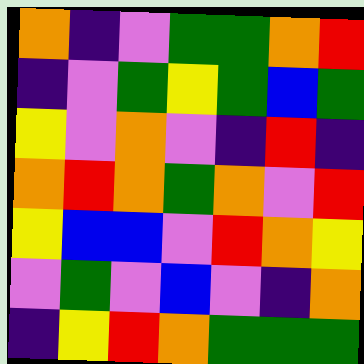[["orange", "indigo", "violet", "green", "green", "orange", "red"], ["indigo", "violet", "green", "yellow", "green", "blue", "green"], ["yellow", "violet", "orange", "violet", "indigo", "red", "indigo"], ["orange", "red", "orange", "green", "orange", "violet", "red"], ["yellow", "blue", "blue", "violet", "red", "orange", "yellow"], ["violet", "green", "violet", "blue", "violet", "indigo", "orange"], ["indigo", "yellow", "red", "orange", "green", "green", "green"]]